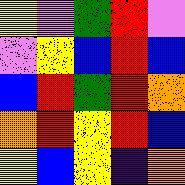[["yellow", "violet", "green", "red", "violet"], ["violet", "yellow", "blue", "red", "blue"], ["blue", "red", "green", "red", "orange"], ["orange", "red", "yellow", "red", "blue"], ["yellow", "blue", "yellow", "indigo", "orange"]]